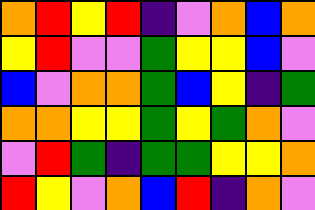[["orange", "red", "yellow", "red", "indigo", "violet", "orange", "blue", "orange"], ["yellow", "red", "violet", "violet", "green", "yellow", "yellow", "blue", "violet"], ["blue", "violet", "orange", "orange", "green", "blue", "yellow", "indigo", "green"], ["orange", "orange", "yellow", "yellow", "green", "yellow", "green", "orange", "violet"], ["violet", "red", "green", "indigo", "green", "green", "yellow", "yellow", "orange"], ["red", "yellow", "violet", "orange", "blue", "red", "indigo", "orange", "violet"]]